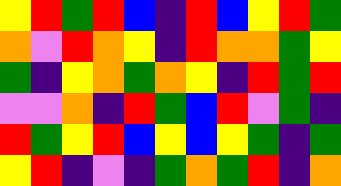[["yellow", "red", "green", "red", "blue", "indigo", "red", "blue", "yellow", "red", "green"], ["orange", "violet", "red", "orange", "yellow", "indigo", "red", "orange", "orange", "green", "yellow"], ["green", "indigo", "yellow", "orange", "green", "orange", "yellow", "indigo", "red", "green", "red"], ["violet", "violet", "orange", "indigo", "red", "green", "blue", "red", "violet", "green", "indigo"], ["red", "green", "yellow", "red", "blue", "yellow", "blue", "yellow", "green", "indigo", "green"], ["yellow", "red", "indigo", "violet", "indigo", "green", "orange", "green", "red", "indigo", "orange"]]